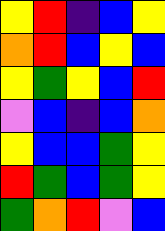[["yellow", "red", "indigo", "blue", "yellow"], ["orange", "red", "blue", "yellow", "blue"], ["yellow", "green", "yellow", "blue", "red"], ["violet", "blue", "indigo", "blue", "orange"], ["yellow", "blue", "blue", "green", "yellow"], ["red", "green", "blue", "green", "yellow"], ["green", "orange", "red", "violet", "blue"]]